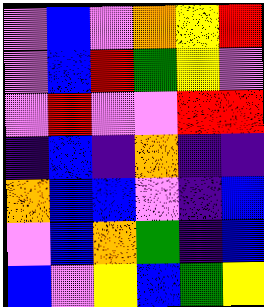[["violet", "blue", "violet", "orange", "yellow", "red"], ["violet", "blue", "red", "green", "yellow", "violet"], ["violet", "red", "violet", "violet", "red", "red"], ["indigo", "blue", "indigo", "orange", "indigo", "indigo"], ["orange", "blue", "blue", "violet", "indigo", "blue"], ["violet", "blue", "orange", "green", "indigo", "blue"], ["blue", "violet", "yellow", "blue", "green", "yellow"]]